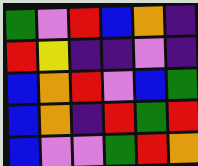[["green", "violet", "red", "blue", "orange", "indigo"], ["red", "yellow", "indigo", "indigo", "violet", "indigo"], ["blue", "orange", "red", "violet", "blue", "green"], ["blue", "orange", "indigo", "red", "green", "red"], ["blue", "violet", "violet", "green", "red", "orange"]]